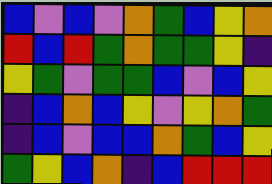[["blue", "violet", "blue", "violet", "orange", "green", "blue", "yellow", "orange"], ["red", "blue", "red", "green", "orange", "green", "green", "yellow", "indigo"], ["yellow", "green", "violet", "green", "green", "blue", "violet", "blue", "yellow"], ["indigo", "blue", "orange", "blue", "yellow", "violet", "yellow", "orange", "green"], ["indigo", "blue", "violet", "blue", "blue", "orange", "green", "blue", "yellow"], ["green", "yellow", "blue", "orange", "indigo", "blue", "red", "red", "red"]]